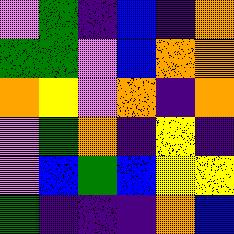[["violet", "green", "indigo", "blue", "indigo", "orange"], ["green", "green", "violet", "blue", "orange", "orange"], ["orange", "yellow", "violet", "orange", "indigo", "orange"], ["violet", "green", "orange", "indigo", "yellow", "indigo"], ["violet", "blue", "green", "blue", "yellow", "yellow"], ["green", "indigo", "indigo", "indigo", "orange", "blue"]]